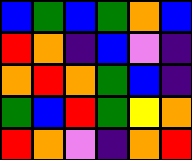[["blue", "green", "blue", "green", "orange", "blue"], ["red", "orange", "indigo", "blue", "violet", "indigo"], ["orange", "red", "orange", "green", "blue", "indigo"], ["green", "blue", "red", "green", "yellow", "orange"], ["red", "orange", "violet", "indigo", "orange", "red"]]